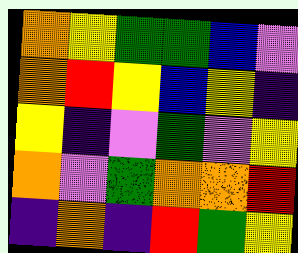[["orange", "yellow", "green", "green", "blue", "violet"], ["orange", "red", "yellow", "blue", "yellow", "indigo"], ["yellow", "indigo", "violet", "green", "violet", "yellow"], ["orange", "violet", "green", "orange", "orange", "red"], ["indigo", "orange", "indigo", "red", "green", "yellow"]]